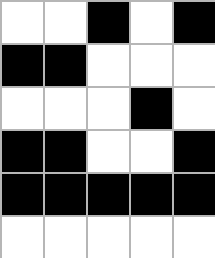[["white", "white", "black", "white", "black"], ["black", "black", "white", "white", "white"], ["white", "white", "white", "black", "white"], ["black", "black", "white", "white", "black"], ["black", "black", "black", "black", "black"], ["white", "white", "white", "white", "white"]]